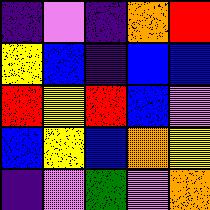[["indigo", "violet", "indigo", "orange", "red"], ["yellow", "blue", "indigo", "blue", "blue"], ["red", "yellow", "red", "blue", "violet"], ["blue", "yellow", "blue", "orange", "yellow"], ["indigo", "violet", "green", "violet", "orange"]]